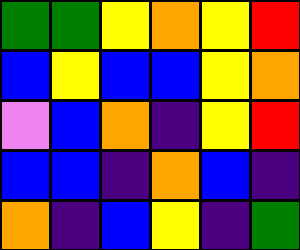[["green", "green", "yellow", "orange", "yellow", "red"], ["blue", "yellow", "blue", "blue", "yellow", "orange"], ["violet", "blue", "orange", "indigo", "yellow", "red"], ["blue", "blue", "indigo", "orange", "blue", "indigo"], ["orange", "indigo", "blue", "yellow", "indigo", "green"]]